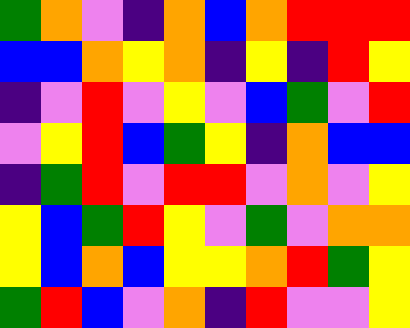[["green", "orange", "violet", "indigo", "orange", "blue", "orange", "red", "red", "red"], ["blue", "blue", "orange", "yellow", "orange", "indigo", "yellow", "indigo", "red", "yellow"], ["indigo", "violet", "red", "violet", "yellow", "violet", "blue", "green", "violet", "red"], ["violet", "yellow", "red", "blue", "green", "yellow", "indigo", "orange", "blue", "blue"], ["indigo", "green", "red", "violet", "red", "red", "violet", "orange", "violet", "yellow"], ["yellow", "blue", "green", "red", "yellow", "violet", "green", "violet", "orange", "orange"], ["yellow", "blue", "orange", "blue", "yellow", "yellow", "orange", "red", "green", "yellow"], ["green", "red", "blue", "violet", "orange", "indigo", "red", "violet", "violet", "yellow"]]